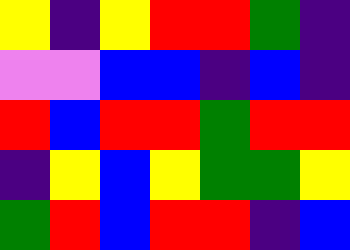[["yellow", "indigo", "yellow", "red", "red", "green", "indigo"], ["violet", "violet", "blue", "blue", "indigo", "blue", "indigo"], ["red", "blue", "red", "red", "green", "red", "red"], ["indigo", "yellow", "blue", "yellow", "green", "green", "yellow"], ["green", "red", "blue", "red", "red", "indigo", "blue"]]